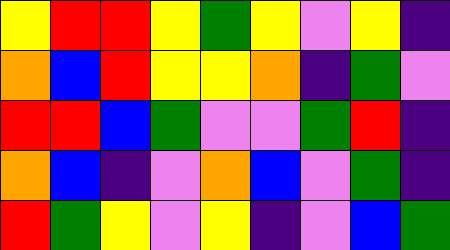[["yellow", "red", "red", "yellow", "green", "yellow", "violet", "yellow", "indigo"], ["orange", "blue", "red", "yellow", "yellow", "orange", "indigo", "green", "violet"], ["red", "red", "blue", "green", "violet", "violet", "green", "red", "indigo"], ["orange", "blue", "indigo", "violet", "orange", "blue", "violet", "green", "indigo"], ["red", "green", "yellow", "violet", "yellow", "indigo", "violet", "blue", "green"]]